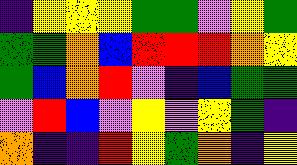[["indigo", "yellow", "yellow", "yellow", "green", "green", "violet", "yellow", "green"], ["green", "green", "orange", "blue", "red", "red", "red", "orange", "yellow"], ["green", "blue", "orange", "red", "violet", "indigo", "blue", "green", "green"], ["violet", "red", "blue", "violet", "yellow", "violet", "yellow", "green", "indigo"], ["orange", "indigo", "indigo", "red", "yellow", "green", "orange", "indigo", "yellow"]]